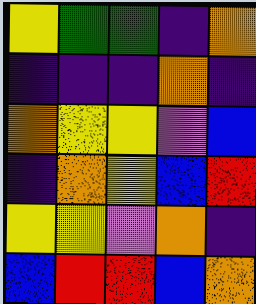[["yellow", "green", "green", "indigo", "orange"], ["indigo", "indigo", "indigo", "orange", "indigo"], ["orange", "yellow", "yellow", "violet", "blue"], ["indigo", "orange", "yellow", "blue", "red"], ["yellow", "yellow", "violet", "orange", "indigo"], ["blue", "red", "red", "blue", "orange"]]